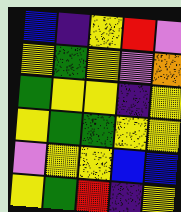[["blue", "indigo", "yellow", "red", "violet"], ["yellow", "green", "yellow", "violet", "orange"], ["green", "yellow", "yellow", "indigo", "yellow"], ["yellow", "green", "green", "yellow", "yellow"], ["violet", "yellow", "yellow", "blue", "blue"], ["yellow", "green", "red", "indigo", "yellow"]]